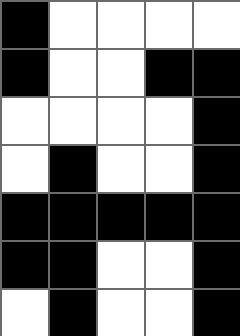[["black", "white", "white", "white", "white"], ["black", "white", "white", "black", "black"], ["white", "white", "white", "white", "black"], ["white", "black", "white", "white", "black"], ["black", "black", "black", "black", "black"], ["black", "black", "white", "white", "black"], ["white", "black", "white", "white", "black"]]